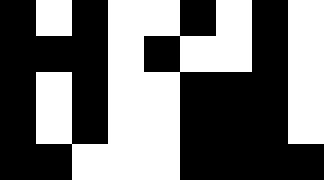[["black", "white", "black", "white", "white", "black", "white", "black", "white"], ["black", "black", "black", "white", "black", "white", "white", "black", "white"], ["black", "white", "black", "white", "white", "black", "black", "black", "white"], ["black", "white", "black", "white", "white", "black", "black", "black", "white"], ["black", "black", "white", "white", "white", "black", "black", "black", "black"]]